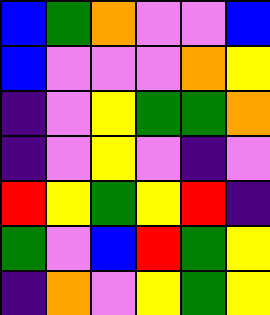[["blue", "green", "orange", "violet", "violet", "blue"], ["blue", "violet", "violet", "violet", "orange", "yellow"], ["indigo", "violet", "yellow", "green", "green", "orange"], ["indigo", "violet", "yellow", "violet", "indigo", "violet"], ["red", "yellow", "green", "yellow", "red", "indigo"], ["green", "violet", "blue", "red", "green", "yellow"], ["indigo", "orange", "violet", "yellow", "green", "yellow"]]